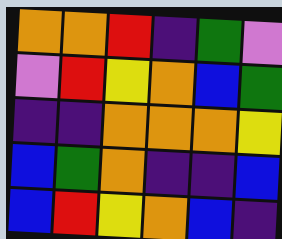[["orange", "orange", "red", "indigo", "green", "violet"], ["violet", "red", "yellow", "orange", "blue", "green"], ["indigo", "indigo", "orange", "orange", "orange", "yellow"], ["blue", "green", "orange", "indigo", "indigo", "blue"], ["blue", "red", "yellow", "orange", "blue", "indigo"]]